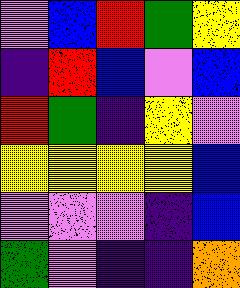[["violet", "blue", "red", "green", "yellow"], ["indigo", "red", "blue", "violet", "blue"], ["red", "green", "indigo", "yellow", "violet"], ["yellow", "yellow", "yellow", "yellow", "blue"], ["violet", "violet", "violet", "indigo", "blue"], ["green", "violet", "indigo", "indigo", "orange"]]